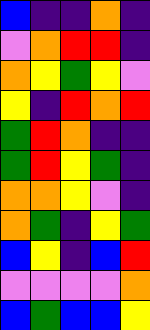[["blue", "indigo", "indigo", "orange", "indigo"], ["violet", "orange", "red", "red", "indigo"], ["orange", "yellow", "green", "yellow", "violet"], ["yellow", "indigo", "red", "orange", "red"], ["green", "red", "orange", "indigo", "indigo"], ["green", "red", "yellow", "green", "indigo"], ["orange", "orange", "yellow", "violet", "indigo"], ["orange", "green", "indigo", "yellow", "green"], ["blue", "yellow", "indigo", "blue", "red"], ["violet", "violet", "violet", "violet", "orange"], ["blue", "green", "blue", "blue", "yellow"]]